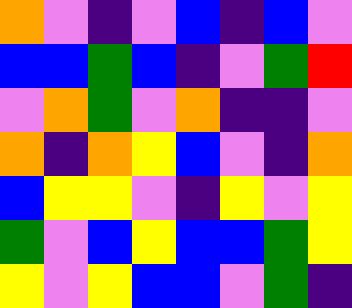[["orange", "violet", "indigo", "violet", "blue", "indigo", "blue", "violet"], ["blue", "blue", "green", "blue", "indigo", "violet", "green", "red"], ["violet", "orange", "green", "violet", "orange", "indigo", "indigo", "violet"], ["orange", "indigo", "orange", "yellow", "blue", "violet", "indigo", "orange"], ["blue", "yellow", "yellow", "violet", "indigo", "yellow", "violet", "yellow"], ["green", "violet", "blue", "yellow", "blue", "blue", "green", "yellow"], ["yellow", "violet", "yellow", "blue", "blue", "violet", "green", "indigo"]]